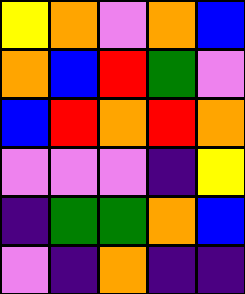[["yellow", "orange", "violet", "orange", "blue"], ["orange", "blue", "red", "green", "violet"], ["blue", "red", "orange", "red", "orange"], ["violet", "violet", "violet", "indigo", "yellow"], ["indigo", "green", "green", "orange", "blue"], ["violet", "indigo", "orange", "indigo", "indigo"]]